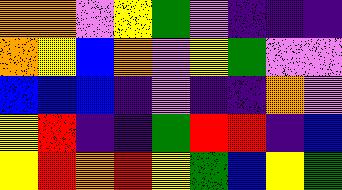[["orange", "orange", "violet", "yellow", "green", "violet", "indigo", "indigo", "indigo"], ["orange", "yellow", "blue", "orange", "violet", "yellow", "green", "violet", "violet"], ["blue", "blue", "blue", "indigo", "violet", "indigo", "indigo", "orange", "violet"], ["yellow", "red", "indigo", "indigo", "green", "red", "red", "indigo", "blue"], ["yellow", "red", "orange", "red", "yellow", "green", "blue", "yellow", "green"]]